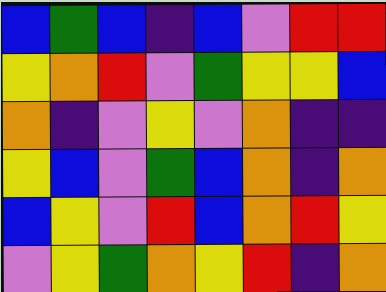[["blue", "green", "blue", "indigo", "blue", "violet", "red", "red"], ["yellow", "orange", "red", "violet", "green", "yellow", "yellow", "blue"], ["orange", "indigo", "violet", "yellow", "violet", "orange", "indigo", "indigo"], ["yellow", "blue", "violet", "green", "blue", "orange", "indigo", "orange"], ["blue", "yellow", "violet", "red", "blue", "orange", "red", "yellow"], ["violet", "yellow", "green", "orange", "yellow", "red", "indigo", "orange"]]